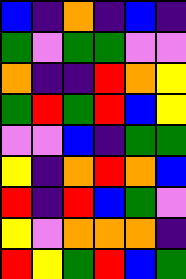[["blue", "indigo", "orange", "indigo", "blue", "indigo"], ["green", "violet", "green", "green", "violet", "violet"], ["orange", "indigo", "indigo", "red", "orange", "yellow"], ["green", "red", "green", "red", "blue", "yellow"], ["violet", "violet", "blue", "indigo", "green", "green"], ["yellow", "indigo", "orange", "red", "orange", "blue"], ["red", "indigo", "red", "blue", "green", "violet"], ["yellow", "violet", "orange", "orange", "orange", "indigo"], ["red", "yellow", "green", "red", "blue", "green"]]